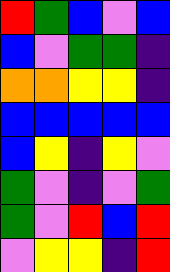[["red", "green", "blue", "violet", "blue"], ["blue", "violet", "green", "green", "indigo"], ["orange", "orange", "yellow", "yellow", "indigo"], ["blue", "blue", "blue", "blue", "blue"], ["blue", "yellow", "indigo", "yellow", "violet"], ["green", "violet", "indigo", "violet", "green"], ["green", "violet", "red", "blue", "red"], ["violet", "yellow", "yellow", "indigo", "red"]]